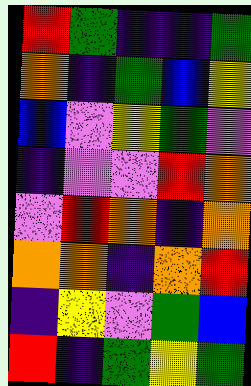[["red", "green", "indigo", "indigo", "green"], ["orange", "indigo", "green", "blue", "yellow"], ["blue", "violet", "yellow", "green", "violet"], ["indigo", "violet", "violet", "red", "orange"], ["violet", "red", "orange", "indigo", "orange"], ["orange", "orange", "indigo", "orange", "red"], ["indigo", "yellow", "violet", "green", "blue"], ["red", "indigo", "green", "yellow", "green"]]